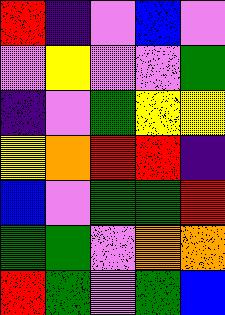[["red", "indigo", "violet", "blue", "violet"], ["violet", "yellow", "violet", "violet", "green"], ["indigo", "violet", "green", "yellow", "yellow"], ["yellow", "orange", "red", "red", "indigo"], ["blue", "violet", "green", "green", "red"], ["green", "green", "violet", "orange", "orange"], ["red", "green", "violet", "green", "blue"]]